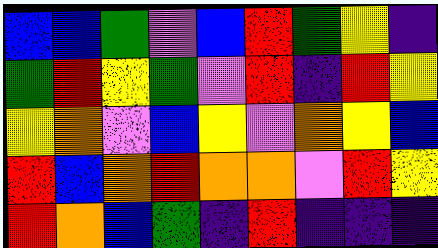[["blue", "blue", "green", "violet", "blue", "red", "green", "yellow", "indigo"], ["green", "red", "yellow", "green", "violet", "red", "indigo", "red", "yellow"], ["yellow", "orange", "violet", "blue", "yellow", "violet", "orange", "yellow", "blue"], ["red", "blue", "orange", "red", "orange", "orange", "violet", "red", "yellow"], ["red", "orange", "blue", "green", "indigo", "red", "indigo", "indigo", "indigo"]]